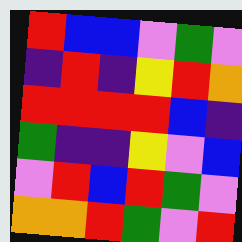[["red", "blue", "blue", "violet", "green", "violet"], ["indigo", "red", "indigo", "yellow", "red", "orange"], ["red", "red", "red", "red", "blue", "indigo"], ["green", "indigo", "indigo", "yellow", "violet", "blue"], ["violet", "red", "blue", "red", "green", "violet"], ["orange", "orange", "red", "green", "violet", "red"]]